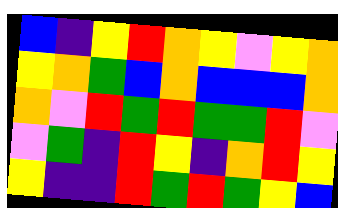[["blue", "indigo", "yellow", "red", "orange", "yellow", "violet", "yellow", "orange"], ["yellow", "orange", "green", "blue", "orange", "blue", "blue", "blue", "orange"], ["orange", "violet", "red", "green", "red", "green", "green", "red", "violet"], ["violet", "green", "indigo", "red", "yellow", "indigo", "orange", "red", "yellow"], ["yellow", "indigo", "indigo", "red", "green", "red", "green", "yellow", "blue"]]